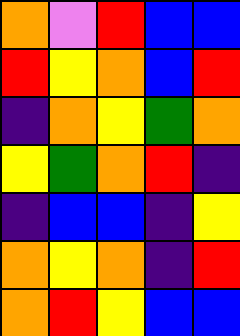[["orange", "violet", "red", "blue", "blue"], ["red", "yellow", "orange", "blue", "red"], ["indigo", "orange", "yellow", "green", "orange"], ["yellow", "green", "orange", "red", "indigo"], ["indigo", "blue", "blue", "indigo", "yellow"], ["orange", "yellow", "orange", "indigo", "red"], ["orange", "red", "yellow", "blue", "blue"]]